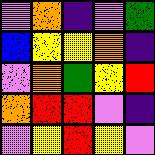[["violet", "orange", "indigo", "violet", "green"], ["blue", "yellow", "yellow", "orange", "indigo"], ["violet", "orange", "green", "yellow", "red"], ["orange", "red", "red", "violet", "indigo"], ["violet", "yellow", "red", "yellow", "violet"]]